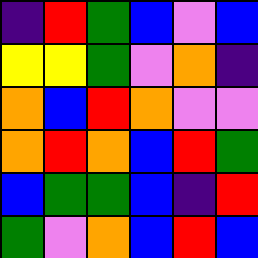[["indigo", "red", "green", "blue", "violet", "blue"], ["yellow", "yellow", "green", "violet", "orange", "indigo"], ["orange", "blue", "red", "orange", "violet", "violet"], ["orange", "red", "orange", "blue", "red", "green"], ["blue", "green", "green", "blue", "indigo", "red"], ["green", "violet", "orange", "blue", "red", "blue"]]